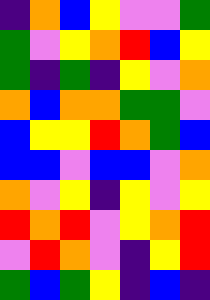[["indigo", "orange", "blue", "yellow", "violet", "violet", "green"], ["green", "violet", "yellow", "orange", "red", "blue", "yellow"], ["green", "indigo", "green", "indigo", "yellow", "violet", "orange"], ["orange", "blue", "orange", "orange", "green", "green", "violet"], ["blue", "yellow", "yellow", "red", "orange", "green", "blue"], ["blue", "blue", "violet", "blue", "blue", "violet", "orange"], ["orange", "violet", "yellow", "indigo", "yellow", "violet", "yellow"], ["red", "orange", "red", "violet", "yellow", "orange", "red"], ["violet", "red", "orange", "violet", "indigo", "yellow", "red"], ["green", "blue", "green", "yellow", "indigo", "blue", "indigo"]]